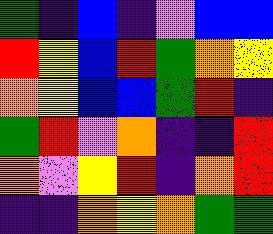[["green", "indigo", "blue", "indigo", "violet", "blue", "blue"], ["red", "yellow", "blue", "red", "green", "orange", "yellow"], ["orange", "yellow", "blue", "blue", "green", "red", "indigo"], ["green", "red", "violet", "orange", "indigo", "indigo", "red"], ["orange", "violet", "yellow", "red", "indigo", "orange", "red"], ["indigo", "indigo", "orange", "yellow", "orange", "green", "green"]]